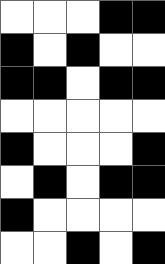[["white", "white", "white", "black", "black"], ["black", "white", "black", "white", "white"], ["black", "black", "white", "black", "black"], ["white", "white", "white", "white", "white"], ["black", "white", "white", "white", "black"], ["white", "black", "white", "black", "black"], ["black", "white", "white", "white", "white"], ["white", "white", "black", "white", "black"]]